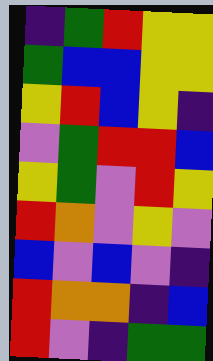[["indigo", "green", "red", "yellow", "yellow"], ["green", "blue", "blue", "yellow", "yellow"], ["yellow", "red", "blue", "yellow", "indigo"], ["violet", "green", "red", "red", "blue"], ["yellow", "green", "violet", "red", "yellow"], ["red", "orange", "violet", "yellow", "violet"], ["blue", "violet", "blue", "violet", "indigo"], ["red", "orange", "orange", "indigo", "blue"], ["red", "violet", "indigo", "green", "green"]]